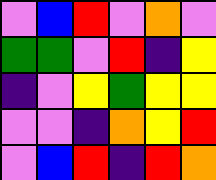[["violet", "blue", "red", "violet", "orange", "violet"], ["green", "green", "violet", "red", "indigo", "yellow"], ["indigo", "violet", "yellow", "green", "yellow", "yellow"], ["violet", "violet", "indigo", "orange", "yellow", "red"], ["violet", "blue", "red", "indigo", "red", "orange"]]